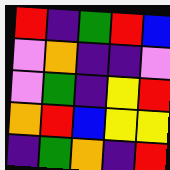[["red", "indigo", "green", "red", "blue"], ["violet", "orange", "indigo", "indigo", "violet"], ["violet", "green", "indigo", "yellow", "red"], ["orange", "red", "blue", "yellow", "yellow"], ["indigo", "green", "orange", "indigo", "red"]]